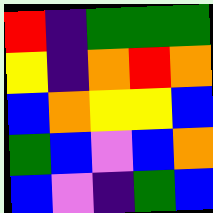[["red", "indigo", "green", "green", "green"], ["yellow", "indigo", "orange", "red", "orange"], ["blue", "orange", "yellow", "yellow", "blue"], ["green", "blue", "violet", "blue", "orange"], ["blue", "violet", "indigo", "green", "blue"]]